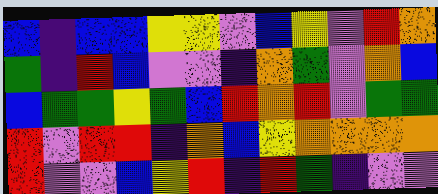[["blue", "indigo", "blue", "blue", "yellow", "yellow", "violet", "blue", "yellow", "violet", "red", "orange"], ["green", "indigo", "red", "blue", "violet", "violet", "indigo", "orange", "green", "violet", "orange", "blue"], ["blue", "green", "green", "yellow", "green", "blue", "red", "orange", "red", "violet", "green", "green"], ["red", "violet", "red", "red", "indigo", "orange", "blue", "yellow", "orange", "orange", "orange", "orange"], ["red", "violet", "violet", "blue", "yellow", "red", "indigo", "red", "green", "indigo", "violet", "violet"]]